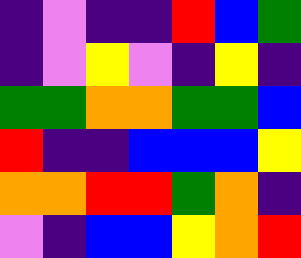[["indigo", "violet", "indigo", "indigo", "red", "blue", "green"], ["indigo", "violet", "yellow", "violet", "indigo", "yellow", "indigo"], ["green", "green", "orange", "orange", "green", "green", "blue"], ["red", "indigo", "indigo", "blue", "blue", "blue", "yellow"], ["orange", "orange", "red", "red", "green", "orange", "indigo"], ["violet", "indigo", "blue", "blue", "yellow", "orange", "red"]]